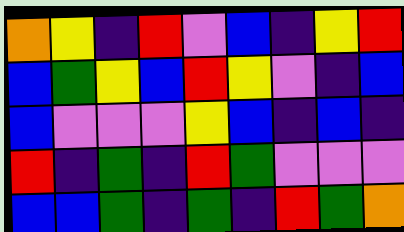[["orange", "yellow", "indigo", "red", "violet", "blue", "indigo", "yellow", "red"], ["blue", "green", "yellow", "blue", "red", "yellow", "violet", "indigo", "blue"], ["blue", "violet", "violet", "violet", "yellow", "blue", "indigo", "blue", "indigo"], ["red", "indigo", "green", "indigo", "red", "green", "violet", "violet", "violet"], ["blue", "blue", "green", "indigo", "green", "indigo", "red", "green", "orange"]]